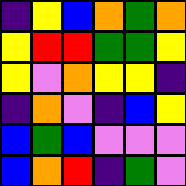[["indigo", "yellow", "blue", "orange", "green", "orange"], ["yellow", "red", "red", "green", "green", "yellow"], ["yellow", "violet", "orange", "yellow", "yellow", "indigo"], ["indigo", "orange", "violet", "indigo", "blue", "yellow"], ["blue", "green", "blue", "violet", "violet", "violet"], ["blue", "orange", "red", "indigo", "green", "violet"]]